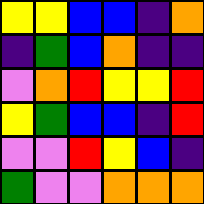[["yellow", "yellow", "blue", "blue", "indigo", "orange"], ["indigo", "green", "blue", "orange", "indigo", "indigo"], ["violet", "orange", "red", "yellow", "yellow", "red"], ["yellow", "green", "blue", "blue", "indigo", "red"], ["violet", "violet", "red", "yellow", "blue", "indigo"], ["green", "violet", "violet", "orange", "orange", "orange"]]